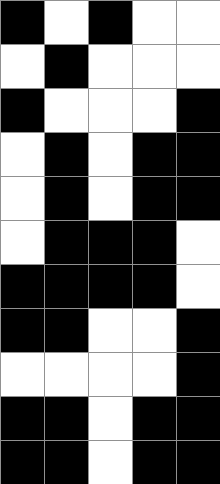[["black", "white", "black", "white", "white"], ["white", "black", "white", "white", "white"], ["black", "white", "white", "white", "black"], ["white", "black", "white", "black", "black"], ["white", "black", "white", "black", "black"], ["white", "black", "black", "black", "white"], ["black", "black", "black", "black", "white"], ["black", "black", "white", "white", "black"], ["white", "white", "white", "white", "black"], ["black", "black", "white", "black", "black"], ["black", "black", "white", "black", "black"]]